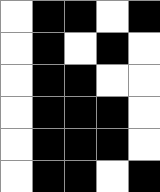[["white", "black", "black", "white", "black"], ["white", "black", "white", "black", "white"], ["white", "black", "black", "white", "white"], ["white", "black", "black", "black", "white"], ["white", "black", "black", "black", "white"], ["white", "black", "black", "white", "black"]]